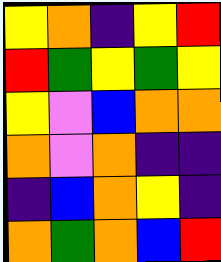[["yellow", "orange", "indigo", "yellow", "red"], ["red", "green", "yellow", "green", "yellow"], ["yellow", "violet", "blue", "orange", "orange"], ["orange", "violet", "orange", "indigo", "indigo"], ["indigo", "blue", "orange", "yellow", "indigo"], ["orange", "green", "orange", "blue", "red"]]